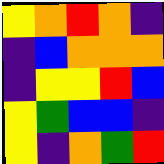[["yellow", "orange", "red", "orange", "indigo"], ["indigo", "blue", "orange", "orange", "orange"], ["indigo", "yellow", "yellow", "red", "blue"], ["yellow", "green", "blue", "blue", "indigo"], ["yellow", "indigo", "orange", "green", "red"]]